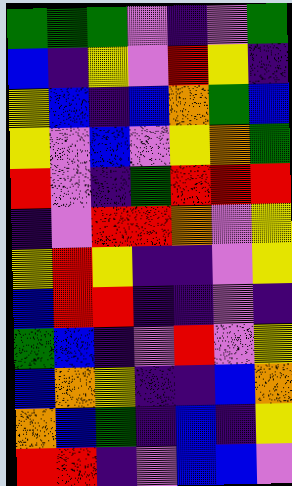[["green", "green", "green", "violet", "indigo", "violet", "green"], ["blue", "indigo", "yellow", "violet", "red", "yellow", "indigo"], ["yellow", "blue", "indigo", "blue", "orange", "green", "blue"], ["yellow", "violet", "blue", "violet", "yellow", "orange", "green"], ["red", "violet", "indigo", "green", "red", "red", "red"], ["indigo", "violet", "red", "red", "orange", "violet", "yellow"], ["yellow", "red", "yellow", "indigo", "indigo", "violet", "yellow"], ["blue", "red", "red", "indigo", "indigo", "violet", "indigo"], ["green", "blue", "indigo", "violet", "red", "violet", "yellow"], ["blue", "orange", "yellow", "indigo", "indigo", "blue", "orange"], ["orange", "blue", "green", "indigo", "blue", "indigo", "yellow"], ["red", "red", "indigo", "violet", "blue", "blue", "violet"]]